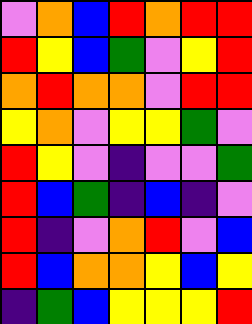[["violet", "orange", "blue", "red", "orange", "red", "red"], ["red", "yellow", "blue", "green", "violet", "yellow", "red"], ["orange", "red", "orange", "orange", "violet", "red", "red"], ["yellow", "orange", "violet", "yellow", "yellow", "green", "violet"], ["red", "yellow", "violet", "indigo", "violet", "violet", "green"], ["red", "blue", "green", "indigo", "blue", "indigo", "violet"], ["red", "indigo", "violet", "orange", "red", "violet", "blue"], ["red", "blue", "orange", "orange", "yellow", "blue", "yellow"], ["indigo", "green", "blue", "yellow", "yellow", "yellow", "red"]]